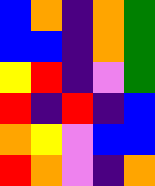[["blue", "orange", "indigo", "orange", "green"], ["blue", "blue", "indigo", "orange", "green"], ["yellow", "red", "indigo", "violet", "green"], ["red", "indigo", "red", "indigo", "blue"], ["orange", "yellow", "violet", "blue", "blue"], ["red", "orange", "violet", "indigo", "orange"]]